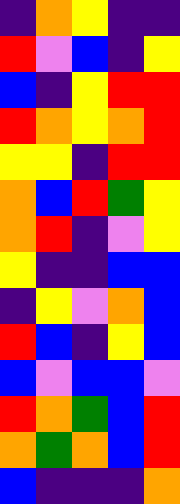[["indigo", "orange", "yellow", "indigo", "indigo"], ["red", "violet", "blue", "indigo", "yellow"], ["blue", "indigo", "yellow", "red", "red"], ["red", "orange", "yellow", "orange", "red"], ["yellow", "yellow", "indigo", "red", "red"], ["orange", "blue", "red", "green", "yellow"], ["orange", "red", "indigo", "violet", "yellow"], ["yellow", "indigo", "indigo", "blue", "blue"], ["indigo", "yellow", "violet", "orange", "blue"], ["red", "blue", "indigo", "yellow", "blue"], ["blue", "violet", "blue", "blue", "violet"], ["red", "orange", "green", "blue", "red"], ["orange", "green", "orange", "blue", "red"], ["blue", "indigo", "indigo", "indigo", "orange"]]